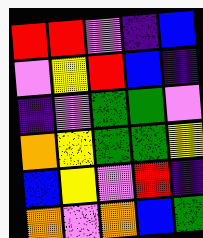[["red", "red", "violet", "indigo", "blue"], ["violet", "yellow", "red", "blue", "indigo"], ["indigo", "violet", "green", "green", "violet"], ["orange", "yellow", "green", "green", "yellow"], ["blue", "yellow", "violet", "red", "indigo"], ["orange", "violet", "orange", "blue", "green"]]